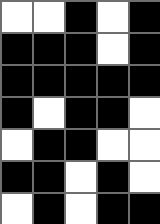[["white", "white", "black", "white", "black"], ["black", "black", "black", "white", "black"], ["black", "black", "black", "black", "black"], ["black", "white", "black", "black", "white"], ["white", "black", "black", "white", "white"], ["black", "black", "white", "black", "white"], ["white", "black", "white", "black", "black"]]